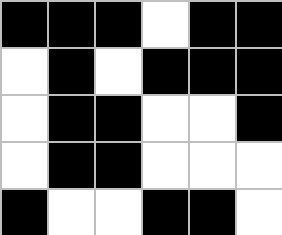[["black", "black", "black", "white", "black", "black"], ["white", "black", "white", "black", "black", "black"], ["white", "black", "black", "white", "white", "black"], ["white", "black", "black", "white", "white", "white"], ["black", "white", "white", "black", "black", "white"]]